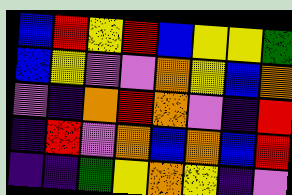[["blue", "red", "yellow", "red", "blue", "yellow", "yellow", "green"], ["blue", "yellow", "violet", "violet", "orange", "yellow", "blue", "orange"], ["violet", "indigo", "orange", "red", "orange", "violet", "indigo", "red"], ["indigo", "red", "violet", "orange", "blue", "orange", "blue", "red"], ["indigo", "indigo", "green", "yellow", "orange", "yellow", "indigo", "violet"]]